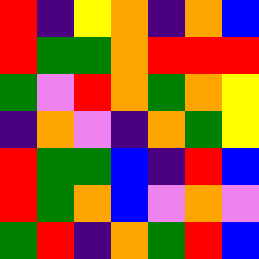[["red", "indigo", "yellow", "orange", "indigo", "orange", "blue"], ["red", "green", "green", "orange", "red", "red", "red"], ["green", "violet", "red", "orange", "green", "orange", "yellow"], ["indigo", "orange", "violet", "indigo", "orange", "green", "yellow"], ["red", "green", "green", "blue", "indigo", "red", "blue"], ["red", "green", "orange", "blue", "violet", "orange", "violet"], ["green", "red", "indigo", "orange", "green", "red", "blue"]]